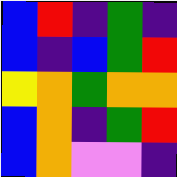[["blue", "red", "indigo", "green", "indigo"], ["blue", "indigo", "blue", "green", "red"], ["yellow", "orange", "green", "orange", "orange"], ["blue", "orange", "indigo", "green", "red"], ["blue", "orange", "violet", "violet", "indigo"]]